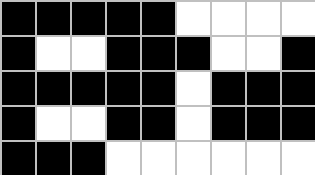[["black", "black", "black", "black", "black", "white", "white", "white", "white"], ["black", "white", "white", "black", "black", "black", "white", "white", "black"], ["black", "black", "black", "black", "black", "white", "black", "black", "black"], ["black", "white", "white", "black", "black", "white", "black", "black", "black"], ["black", "black", "black", "white", "white", "white", "white", "white", "white"]]